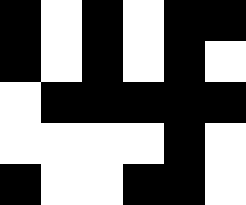[["black", "white", "black", "white", "black", "black"], ["black", "white", "black", "white", "black", "white"], ["white", "black", "black", "black", "black", "black"], ["white", "white", "white", "white", "black", "white"], ["black", "white", "white", "black", "black", "white"]]